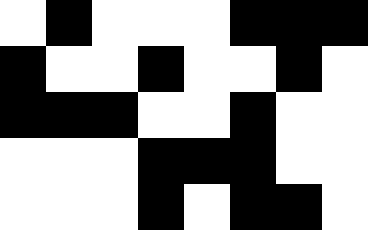[["white", "black", "white", "white", "white", "black", "black", "black"], ["black", "white", "white", "black", "white", "white", "black", "white"], ["black", "black", "black", "white", "white", "black", "white", "white"], ["white", "white", "white", "black", "black", "black", "white", "white"], ["white", "white", "white", "black", "white", "black", "black", "white"]]